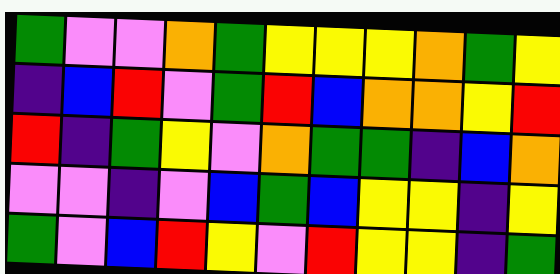[["green", "violet", "violet", "orange", "green", "yellow", "yellow", "yellow", "orange", "green", "yellow"], ["indigo", "blue", "red", "violet", "green", "red", "blue", "orange", "orange", "yellow", "red"], ["red", "indigo", "green", "yellow", "violet", "orange", "green", "green", "indigo", "blue", "orange"], ["violet", "violet", "indigo", "violet", "blue", "green", "blue", "yellow", "yellow", "indigo", "yellow"], ["green", "violet", "blue", "red", "yellow", "violet", "red", "yellow", "yellow", "indigo", "green"]]